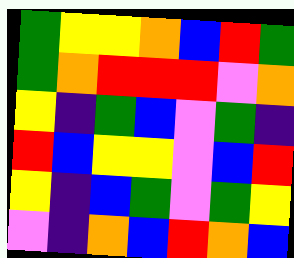[["green", "yellow", "yellow", "orange", "blue", "red", "green"], ["green", "orange", "red", "red", "red", "violet", "orange"], ["yellow", "indigo", "green", "blue", "violet", "green", "indigo"], ["red", "blue", "yellow", "yellow", "violet", "blue", "red"], ["yellow", "indigo", "blue", "green", "violet", "green", "yellow"], ["violet", "indigo", "orange", "blue", "red", "orange", "blue"]]